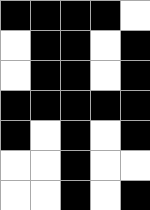[["black", "black", "black", "black", "white"], ["white", "black", "black", "white", "black"], ["white", "black", "black", "white", "black"], ["black", "black", "black", "black", "black"], ["black", "white", "black", "white", "black"], ["white", "white", "black", "white", "white"], ["white", "white", "black", "white", "black"]]